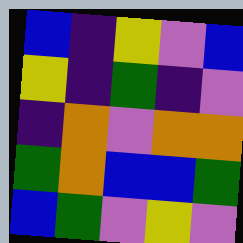[["blue", "indigo", "yellow", "violet", "blue"], ["yellow", "indigo", "green", "indigo", "violet"], ["indigo", "orange", "violet", "orange", "orange"], ["green", "orange", "blue", "blue", "green"], ["blue", "green", "violet", "yellow", "violet"]]